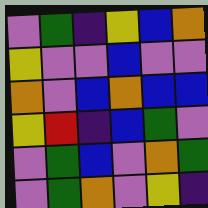[["violet", "green", "indigo", "yellow", "blue", "orange"], ["yellow", "violet", "violet", "blue", "violet", "violet"], ["orange", "violet", "blue", "orange", "blue", "blue"], ["yellow", "red", "indigo", "blue", "green", "violet"], ["violet", "green", "blue", "violet", "orange", "green"], ["violet", "green", "orange", "violet", "yellow", "indigo"]]